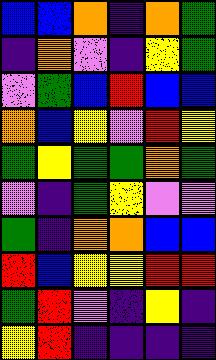[["blue", "blue", "orange", "indigo", "orange", "green"], ["indigo", "orange", "violet", "indigo", "yellow", "green"], ["violet", "green", "blue", "red", "blue", "blue"], ["orange", "blue", "yellow", "violet", "red", "yellow"], ["green", "yellow", "green", "green", "orange", "green"], ["violet", "indigo", "green", "yellow", "violet", "violet"], ["green", "indigo", "orange", "orange", "blue", "blue"], ["red", "blue", "yellow", "yellow", "red", "red"], ["green", "red", "violet", "indigo", "yellow", "indigo"], ["yellow", "red", "indigo", "indigo", "indigo", "indigo"]]